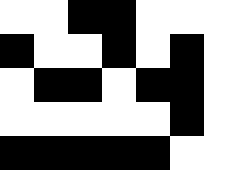[["white", "white", "black", "black", "white", "white", "white"], ["black", "white", "white", "black", "white", "black", "white"], ["white", "black", "black", "white", "black", "black", "white"], ["white", "white", "white", "white", "white", "black", "white"], ["black", "black", "black", "black", "black", "white", "white"]]